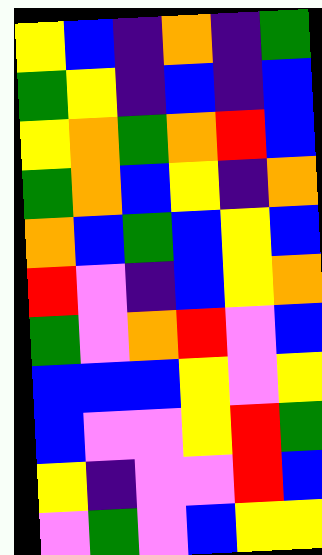[["yellow", "blue", "indigo", "orange", "indigo", "green"], ["green", "yellow", "indigo", "blue", "indigo", "blue"], ["yellow", "orange", "green", "orange", "red", "blue"], ["green", "orange", "blue", "yellow", "indigo", "orange"], ["orange", "blue", "green", "blue", "yellow", "blue"], ["red", "violet", "indigo", "blue", "yellow", "orange"], ["green", "violet", "orange", "red", "violet", "blue"], ["blue", "blue", "blue", "yellow", "violet", "yellow"], ["blue", "violet", "violet", "yellow", "red", "green"], ["yellow", "indigo", "violet", "violet", "red", "blue"], ["violet", "green", "violet", "blue", "yellow", "yellow"]]